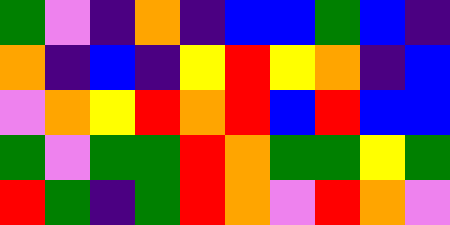[["green", "violet", "indigo", "orange", "indigo", "blue", "blue", "green", "blue", "indigo"], ["orange", "indigo", "blue", "indigo", "yellow", "red", "yellow", "orange", "indigo", "blue"], ["violet", "orange", "yellow", "red", "orange", "red", "blue", "red", "blue", "blue"], ["green", "violet", "green", "green", "red", "orange", "green", "green", "yellow", "green"], ["red", "green", "indigo", "green", "red", "orange", "violet", "red", "orange", "violet"]]